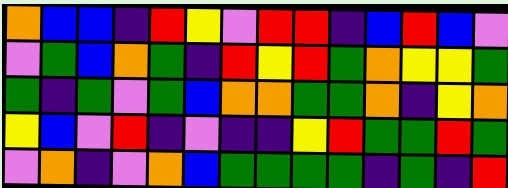[["orange", "blue", "blue", "indigo", "red", "yellow", "violet", "red", "red", "indigo", "blue", "red", "blue", "violet"], ["violet", "green", "blue", "orange", "green", "indigo", "red", "yellow", "red", "green", "orange", "yellow", "yellow", "green"], ["green", "indigo", "green", "violet", "green", "blue", "orange", "orange", "green", "green", "orange", "indigo", "yellow", "orange"], ["yellow", "blue", "violet", "red", "indigo", "violet", "indigo", "indigo", "yellow", "red", "green", "green", "red", "green"], ["violet", "orange", "indigo", "violet", "orange", "blue", "green", "green", "green", "green", "indigo", "green", "indigo", "red"]]